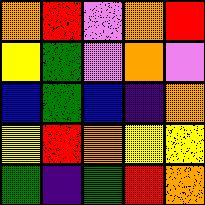[["orange", "red", "violet", "orange", "red"], ["yellow", "green", "violet", "orange", "violet"], ["blue", "green", "blue", "indigo", "orange"], ["yellow", "red", "orange", "yellow", "yellow"], ["green", "indigo", "green", "red", "orange"]]